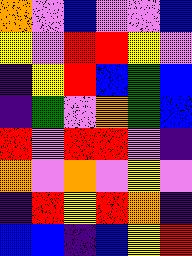[["orange", "violet", "blue", "violet", "violet", "blue"], ["yellow", "violet", "red", "red", "yellow", "violet"], ["indigo", "yellow", "red", "blue", "green", "blue"], ["indigo", "green", "violet", "orange", "green", "blue"], ["red", "violet", "red", "red", "violet", "indigo"], ["orange", "violet", "orange", "violet", "yellow", "violet"], ["indigo", "red", "yellow", "red", "orange", "indigo"], ["blue", "blue", "indigo", "blue", "yellow", "red"]]